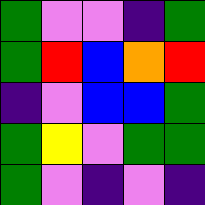[["green", "violet", "violet", "indigo", "green"], ["green", "red", "blue", "orange", "red"], ["indigo", "violet", "blue", "blue", "green"], ["green", "yellow", "violet", "green", "green"], ["green", "violet", "indigo", "violet", "indigo"]]